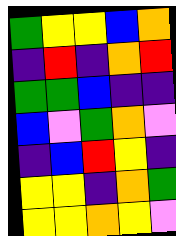[["green", "yellow", "yellow", "blue", "orange"], ["indigo", "red", "indigo", "orange", "red"], ["green", "green", "blue", "indigo", "indigo"], ["blue", "violet", "green", "orange", "violet"], ["indigo", "blue", "red", "yellow", "indigo"], ["yellow", "yellow", "indigo", "orange", "green"], ["yellow", "yellow", "orange", "yellow", "violet"]]